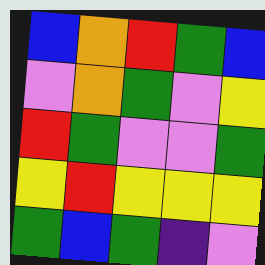[["blue", "orange", "red", "green", "blue"], ["violet", "orange", "green", "violet", "yellow"], ["red", "green", "violet", "violet", "green"], ["yellow", "red", "yellow", "yellow", "yellow"], ["green", "blue", "green", "indigo", "violet"]]